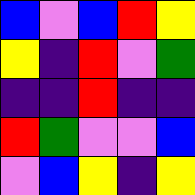[["blue", "violet", "blue", "red", "yellow"], ["yellow", "indigo", "red", "violet", "green"], ["indigo", "indigo", "red", "indigo", "indigo"], ["red", "green", "violet", "violet", "blue"], ["violet", "blue", "yellow", "indigo", "yellow"]]